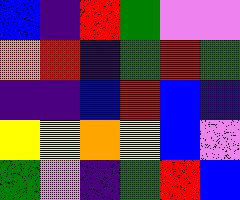[["blue", "indigo", "red", "green", "violet", "violet"], ["orange", "red", "indigo", "green", "red", "green"], ["indigo", "indigo", "blue", "red", "blue", "indigo"], ["yellow", "yellow", "orange", "yellow", "blue", "violet"], ["green", "violet", "indigo", "green", "red", "blue"]]